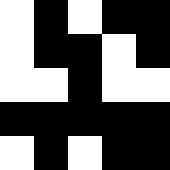[["white", "black", "white", "black", "black"], ["white", "black", "black", "white", "black"], ["white", "white", "black", "white", "white"], ["black", "black", "black", "black", "black"], ["white", "black", "white", "black", "black"]]